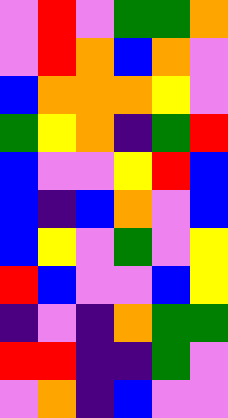[["violet", "red", "violet", "green", "green", "orange"], ["violet", "red", "orange", "blue", "orange", "violet"], ["blue", "orange", "orange", "orange", "yellow", "violet"], ["green", "yellow", "orange", "indigo", "green", "red"], ["blue", "violet", "violet", "yellow", "red", "blue"], ["blue", "indigo", "blue", "orange", "violet", "blue"], ["blue", "yellow", "violet", "green", "violet", "yellow"], ["red", "blue", "violet", "violet", "blue", "yellow"], ["indigo", "violet", "indigo", "orange", "green", "green"], ["red", "red", "indigo", "indigo", "green", "violet"], ["violet", "orange", "indigo", "blue", "violet", "violet"]]